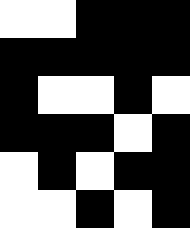[["white", "white", "black", "black", "black"], ["black", "black", "black", "black", "black"], ["black", "white", "white", "black", "white"], ["black", "black", "black", "white", "black"], ["white", "black", "white", "black", "black"], ["white", "white", "black", "white", "black"]]